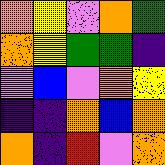[["orange", "yellow", "violet", "orange", "green"], ["orange", "yellow", "green", "green", "indigo"], ["violet", "blue", "violet", "orange", "yellow"], ["indigo", "indigo", "orange", "blue", "orange"], ["orange", "indigo", "red", "violet", "orange"]]